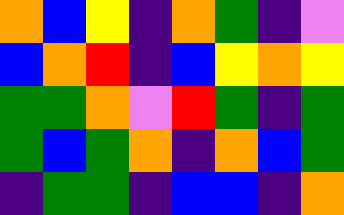[["orange", "blue", "yellow", "indigo", "orange", "green", "indigo", "violet"], ["blue", "orange", "red", "indigo", "blue", "yellow", "orange", "yellow"], ["green", "green", "orange", "violet", "red", "green", "indigo", "green"], ["green", "blue", "green", "orange", "indigo", "orange", "blue", "green"], ["indigo", "green", "green", "indigo", "blue", "blue", "indigo", "orange"]]